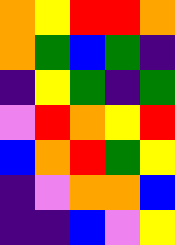[["orange", "yellow", "red", "red", "orange"], ["orange", "green", "blue", "green", "indigo"], ["indigo", "yellow", "green", "indigo", "green"], ["violet", "red", "orange", "yellow", "red"], ["blue", "orange", "red", "green", "yellow"], ["indigo", "violet", "orange", "orange", "blue"], ["indigo", "indigo", "blue", "violet", "yellow"]]